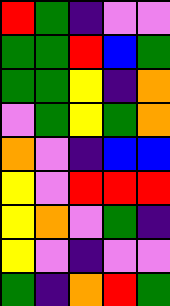[["red", "green", "indigo", "violet", "violet"], ["green", "green", "red", "blue", "green"], ["green", "green", "yellow", "indigo", "orange"], ["violet", "green", "yellow", "green", "orange"], ["orange", "violet", "indigo", "blue", "blue"], ["yellow", "violet", "red", "red", "red"], ["yellow", "orange", "violet", "green", "indigo"], ["yellow", "violet", "indigo", "violet", "violet"], ["green", "indigo", "orange", "red", "green"]]